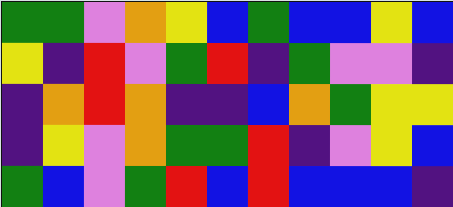[["green", "green", "violet", "orange", "yellow", "blue", "green", "blue", "blue", "yellow", "blue"], ["yellow", "indigo", "red", "violet", "green", "red", "indigo", "green", "violet", "violet", "indigo"], ["indigo", "orange", "red", "orange", "indigo", "indigo", "blue", "orange", "green", "yellow", "yellow"], ["indigo", "yellow", "violet", "orange", "green", "green", "red", "indigo", "violet", "yellow", "blue"], ["green", "blue", "violet", "green", "red", "blue", "red", "blue", "blue", "blue", "indigo"]]